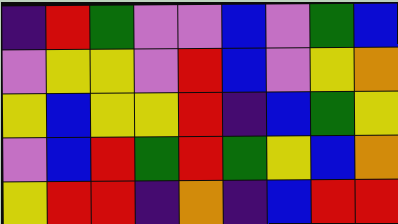[["indigo", "red", "green", "violet", "violet", "blue", "violet", "green", "blue"], ["violet", "yellow", "yellow", "violet", "red", "blue", "violet", "yellow", "orange"], ["yellow", "blue", "yellow", "yellow", "red", "indigo", "blue", "green", "yellow"], ["violet", "blue", "red", "green", "red", "green", "yellow", "blue", "orange"], ["yellow", "red", "red", "indigo", "orange", "indigo", "blue", "red", "red"]]